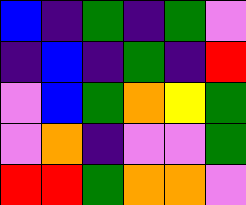[["blue", "indigo", "green", "indigo", "green", "violet"], ["indigo", "blue", "indigo", "green", "indigo", "red"], ["violet", "blue", "green", "orange", "yellow", "green"], ["violet", "orange", "indigo", "violet", "violet", "green"], ["red", "red", "green", "orange", "orange", "violet"]]